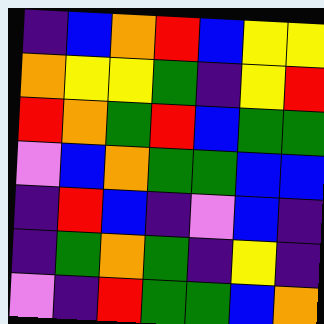[["indigo", "blue", "orange", "red", "blue", "yellow", "yellow"], ["orange", "yellow", "yellow", "green", "indigo", "yellow", "red"], ["red", "orange", "green", "red", "blue", "green", "green"], ["violet", "blue", "orange", "green", "green", "blue", "blue"], ["indigo", "red", "blue", "indigo", "violet", "blue", "indigo"], ["indigo", "green", "orange", "green", "indigo", "yellow", "indigo"], ["violet", "indigo", "red", "green", "green", "blue", "orange"]]